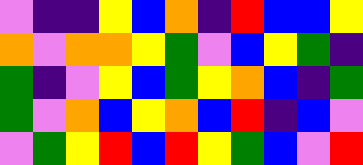[["violet", "indigo", "indigo", "yellow", "blue", "orange", "indigo", "red", "blue", "blue", "yellow"], ["orange", "violet", "orange", "orange", "yellow", "green", "violet", "blue", "yellow", "green", "indigo"], ["green", "indigo", "violet", "yellow", "blue", "green", "yellow", "orange", "blue", "indigo", "green"], ["green", "violet", "orange", "blue", "yellow", "orange", "blue", "red", "indigo", "blue", "violet"], ["violet", "green", "yellow", "red", "blue", "red", "yellow", "green", "blue", "violet", "red"]]